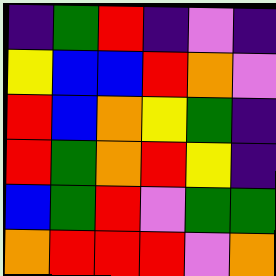[["indigo", "green", "red", "indigo", "violet", "indigo"], ["yellow", "blue", "blue", "red", "orange", "violet"], ["red", "blue", "orange", "yellow", "green", "indigo"], ["red", "green", "orange", "red", "yellow", "indigo"], ["blue", "green", "red", "violet", "green", "green"], ["orange", "red", "red", "red", "violet", "orange"]]